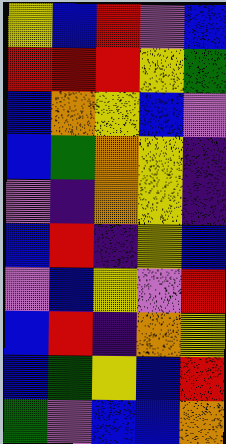[["yellow", "blue", "red", "violet", "blue"], ["red", "red", "red", "yellow", "green"], ["blue", "orange", "yellow", "blue", "violet"], ["blue", "green", "orange", "yellow", "indigo"], ["violet", "indigo", "orange", "yellow", "indigo"], ["blue", "red", "indigo", "yellow", "blue"], ["violet", "blue", "yellow", "violet", "red"], ["blue", "red", "indigo", "orange", "yellow"], ["blue", "green", "yellow", "blue", "red"], ["green", "violet", "blue", "blue", "orange"]]